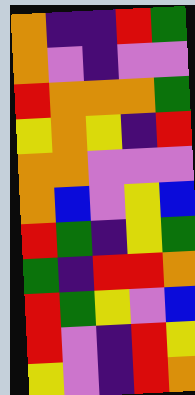[["orange", "indigo", "indigo", "red", "green"], ["orange", "violet", "indigo", "violet", "violet"], ["red", "orange", "orange", "orange", "green"], ["yellow", "orange", "yellow", "indigo", "red"], ["orange", "orange", "violet", "violet", "violet"], ["orange", "blue", "violet", "yellow", "blue"], ["red", "green", "indigo", "yellow", "green"], ["green", "indigo", "red", "red", "orange"], ["red", "green", "yellow", "violet", "blue"], ["red", "violet", "indigo", "red", "yellow"], ["yellow", "violet", "indigo", "red", "orange"]]